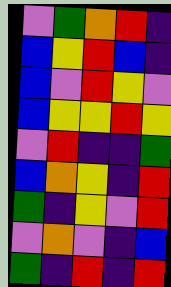[["violet", "green", "orange", "red", "indigo"], ["blue", "yellow", "red", "blue", "indigo"], ["blue", "violet", "red", "yellow", "violet"], ["blue", "yellow", "yellow", "red", "yellow"], ["violet", "red", "indigo", "indigo", "green"], ["blue", "orange", "yellow", "indigo", "red"], ["green", "indigo", "yellow", "violet", "red"], ["violet", "orange", "violet", "indigo", "blue"], ["green", "indigo", "red", "indigo", "red"]]